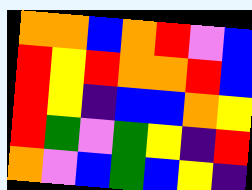[["orange", "orange", "blue", "orange", "red", "violet", "blue"], ["red", "yellow", "red", "orange", "orange", "red", "blue"], ["red", "yellow", "indigo", "blue", "blue", "orange", "yellow"], ["red", "green", "violet", "green", "yellow", "indigo", "red"], ["orange", "violet", "blue", "green", "blue", "yellow", "indigo"]]